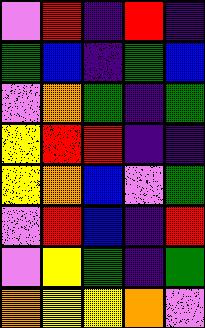[["violet", "red", "indigo", "red", "indigo"], ["green", "blue", "indigo", "green", "blue"], ["violet", "orange", "green", "indigo", "green"], ["yellow", "red", "red", "indigo", "indigo"], ["yellow", "orange", "blue", "violet", "green"], ["violet", "red", "blue", "indigo", "red"], ["violet", "yellow", "green", "indigo", "green"], ["orange", "yellow", "yellow", "orange", "violet"]]